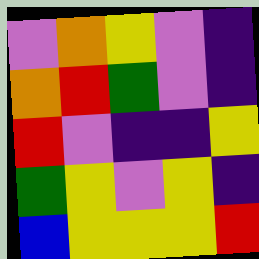[["violet", "orange", "yellow", "violet", "indigo"], ["orange", "red", "green", "violet", "indigo"], ["red", "violet", "indigo", "indigo", "yellow"], ["green", "yellow", "violet", "yellow", "indigo"], ["blue", "yellow", "yellow", "yellow", "red"]]